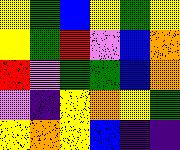[["yellow", "green", "blue", "yellow", "green", "yellow"], ["yellow", "green", "red", "violet", "blue", "orange"], ["red", "violet", "green", "green", "blue", "orange"], ["violet", "indigo", "yellow", "orange", "yellow", "green"], ["yellow", "orange", "yellow", "blue", "indigo", "indigo"]]